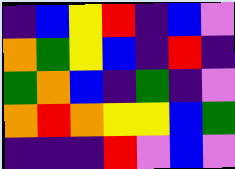[["indigo", "blue", "yellow", "red", "indigo", "blue", "violet"], ["orange", "green", "yellow", "blue", "indigo", "red", "indigo"], ["green", "orange", "blue", "indigo", "green", "indigo", "violet"], ["orange", "red", "orange", "yellow", "yellow", "blue", "green"], ["indigo", "indigo", "indigo", "red", "violet", "blue", "violet"]]